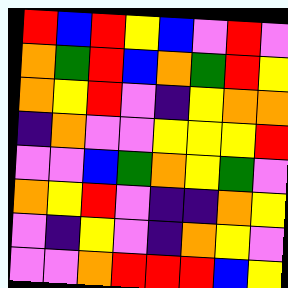[["red", "blue", "red", "yellow", "blue", "violet", "red", "violet"], ["orange", "green", "red", "blue", "orange", "green", "red", "yellow"], ["orange", "yellow", "red", "violet", "indigo", "yellow", "orange", "orange"], ["indigo", "orange", "violet", "violet", "yellow", "yellow", "yellow", "red"], ["violet", "violet", "blue", "green", "orange", "yellow", "green", "violet"], ["orange", "yellow", "red", "violet", "indigo", "indigo", "orange", "yellow"], ["violet", "indigo", "yellow", "violet", "indigo", "orange", "yellow", "violet"], ["violet", "violet", "orange", "red", "red", "red", "blue", "yellow"]]